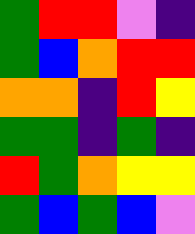[["green", "red", "red", "violet", "indigo"], ["green", "blue", "orange", "red", "red"], ["orange", "orange", "indigo", "red", "yellow"], ["green", "green", "indigo", "green", "indigo"], ["red", "green", "orange", "yellow", "yellow"], ["green", "blue", "green", "blue", "violet"]]